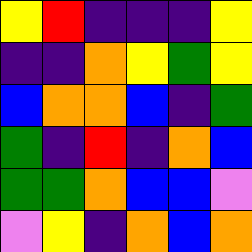[["yellow", "red", "indigo", "indigo", "indigo", "yellow"], ["indigo", "indigo", "orange", "yellow", "green", "yellow"], ["blue", "orange", "orange", "blue", "indigo", "green"], ["green", "indigo", "red", "indigo", "orange", "blue"], ["green", "green", "orange", "blue", "blue", "violet"], ["violet", "yellow", "indigo", "orange", "blue", "orange"]]